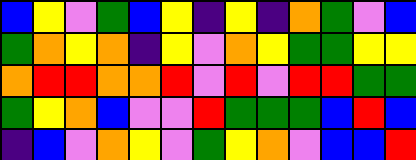[["blue", "yellow", "violet", "green", "blue", "yellow", "indigo", "yellow", "indigo", "orange", "green", "violet", "blue"], ["green", "orange", "yellow", "orange", "indigo", "yellow", "violet", "orange", "yellow", "green", "green", "yellow", "yellow"], ["orange", "red", "red", "orange", "orange", "red", "violet", "red", "violet", "red", "red", "green", "green"], ["green", "yellow", "orange", "blue", "violet", "violet", "red", "green", "green", "green", "blue", "red", "blue"], ["indigo", "blue", "violet", "orange", "yellow", "violet", "green", "yellow", "orange", "violet", "blue", "blue", "red"]]